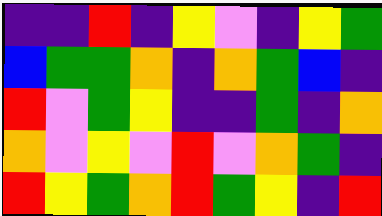[["indigo", "indigo", "red", "indigo", "yellow", "violet", "indigo", "yellow", "green"], ["blue", "green", "green", "orange", "indigo", "orange", "green", "blue", "indigo"], ["red", "violet", "green", "yellow", "indigo", "indigo", "green", "indigo", "orange"], ["orange", "violet", "yellow", "violet", "red", "violet", "orange", "green", "indigo"], ["red", "yellow", "green", "orange", "red", "green", "yellow", "indigo", "red"]]